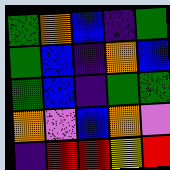[["green", "orange", "blue", "indigo", "green"], ["green", "blue", "indigo", "orange", "blue"], ["green", "blue", "indigo", "green", "green"], ["orange", "violet", "blue", "orange", "violet"], ["indigo", "red", "red", "yellow", "red"]]